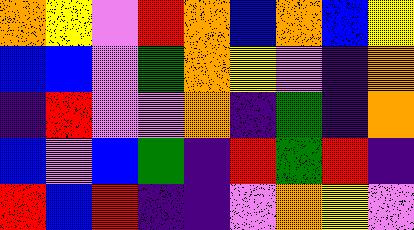[["orange", "yellow", "violet", "red", "orange", "blue", "orange", "blue", "yellow"], ["blue", "blue", "violet", "green", "orange", "yellow", "violet", "indigo", "orange"], ["indigo", "red", "violet", "violet", "orange", "indigo", "green", "indigo", "orange"], ["blue", "violet", "blue", "green", "indigo", "red", "green", "red", "indigo"], ["red", "blue", "red", "indigo", "indigo", "violet", "orange", "yellow", "violet"]]